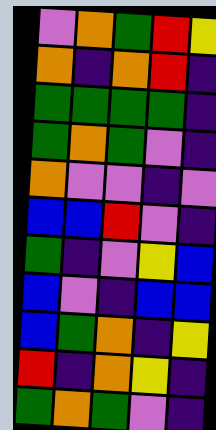[["violet", "orange", "green", "red", "yellow"], ["orange", "indigo", "orange", "red", "indigo"], ["green", "green", "green", "green", "indigo"], ["green", "orange", "green", "violet", "indigo"], ["orange", "violet", "violet", "indigo", "violet"], ["blue", "blue", "red", "violet", "indigo"], ["green", "indigo", "violet", "yellow", "blue"], ["blue", "violet", "indigo", "blue", "blue"], ["blue", "green", "orange", "indigo", "yellow"], ["red", "indigo", "orange", "yellow", "indigo"], ["green", "orange", "green", "violet", "indigo"]]